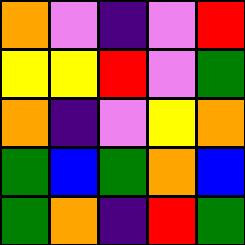[["orange", "violet", "indigo", "violet", "red"], ["yellow", "yellow", "red", "violet", "green"], ["orange", "indigo", "violet", "yellow", "orange"], ["green", "blue", "green", "orange", "blue"], ["green", "orange", "indigo", "red", "green"]]